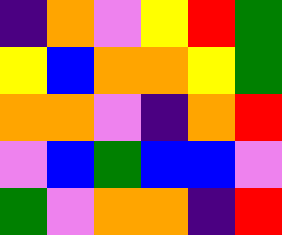[["indigo", "orange", "violet", "yellow", "red", "green"], ["yellow", "blue", "orange", "orange", "yellow", "green"], ["orange", "orange", "violet", "indigo", "orange", "red"], ["violet", "blue", "green", "blue", "blue", "violet"], ["green", "violet", "orange", "orange", "indigo", "red"]]